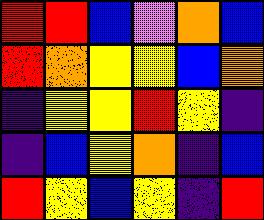[["red", "red", "blue", "violet", "orange", "blue"], ["red", "orange", "yellow", "yellow", "blue", "orange"], ["indigo", "yellow", "yellow", "red", "yellow", "indigo"], ["indigo", "blue", "yellow", "orange", "indigo", "blue"], ["red", "yellow", "blue", "yellow", "indigo", "red"]]